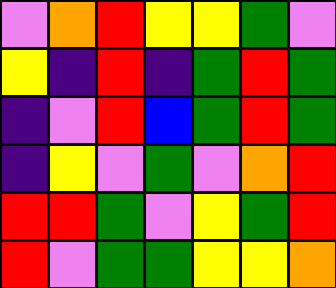[["violet", "orange", "red", "yellow", "yellow", "green", "violet"], ["yellow", "indigo", "red", "indigo", "green", "red", "green"], ["indigo", "violet", "red", "blue", "green", "red", "green"], ["indigo", "yellow", "violet", "green", "violet", "orange", "red"], ["red", "red", "green", "violet", "yellow", "green", "red"], ["red", "violet", "green", "green", "yellow", "yellow", "orange"]]